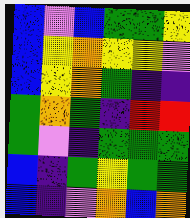[["blue", "violet", "blue", "green", "green", "yellow"], ["blue", "yellow", "orange", "yellow", "yellow", "violet"], ["blue", "yellow", "orange", "green", "indigo", "indigo"], ["green", "orange", "green", "indigo", "red", "red"], ["green", "violet", "indigo", "green", "green", "green"], ["blue", "indigo", "green", "yellow", "green", "green"], ["blue", "indigo", "violet", "orange", "blue", "orange"]]